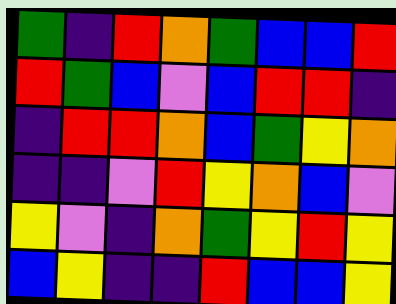[["green", "indigo", "red", "orange", "green", "blue", "blue", "red"], ["red", "green", "blue", "violet", "blue", "red", "red", "indigo"], ["indigo", "red", "red", "orange", "blue", "green", "yellow", "orange"], ["indigo", "indigo", "violet", "red", "yellow", "orange", "blue", "violet"], ["yellow", "violet", "indigo", "orange", "green", "yellow", "red", "yellow"], ["blue", "yellow", "indigo", "indigo", "red", "blue", "blue", "yellow"]]